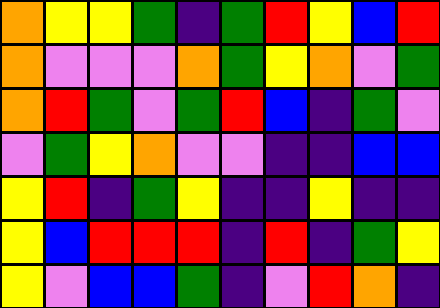[["orange", "yellow", "yellow", "green", "indigo", "green", "red", "yellow", "blue", "red"], ["orange", "violet", "violet", "violet", "orange", "green", "yellow", "orange", "violet", "green"], ["orange", "red", "green", "violet", "green", "red", "blue", "indigo", "green", "violet"], ["violet", "green", "yellow", "orange", "violet", "violet", "indigo", "indigo", "blue", "blue"], ["yellow", "red", "indigo", "green", "yellow", "indigo", "indigo", "yellow", "indigo", "indigo"], ["yellow", "blue", "red", "red", "red", "indigo", "red", "indigo", "green", "yellow"], ["yellow", "violet", "blue", "blue", "green", "indigo", "violet", "red", "orange", "indigo"]]